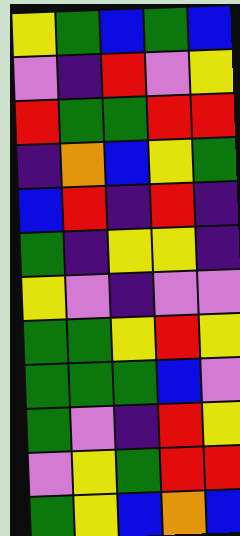[["yellow", "green", "blue", "green", "blue"], ["violet", "indigo", "red", "violet", "yellow"], ["red", "green", "green", "red", "red"], ["indigo", "orange", "blue", "yellow", "green"], ["blue", "red", "indigo", "red", "indigo"], ["green", "indigo", "yellow", "yellow", "indigo"], ["yellow", "violet", "indigo", "violet", "violet"], ["green", "green", "yellow", "red", "yellow"], ["green", "green", "green", "blue", "violet"], ["green", "violet", "indigo", "red", "yellow"], ["violet", "yellow", "green", "red", "red"], ["green", "yellow", "blue", "orange", "blue"]]